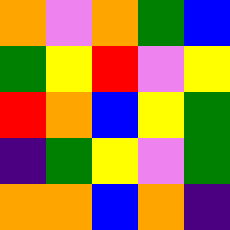[["orange", "violet", "orange", "green", "blue"], ["green", "yellow", "red", "violet", "yellow"], ["red", "orange", "blue", "yellow", "green"], ["indigo", "green", "yellow", "violet", "green"], ["orange", "orange", "blue", "orange", "indigo"]]